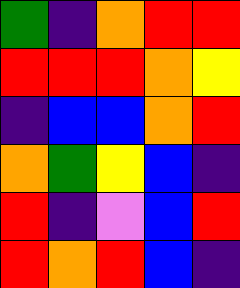[["green", "indigo", "orange", "red", "red"], ["red", "red", "red", "orange", "yellow"], ["indigo", "blue", "blue", "orange", "red"], ["orange", "green", "yellow", "blue", "indigo"], ["red", "indigo", "violet", "blue", "red"], ["red", "orange", "red", "blue", "indigo"]]